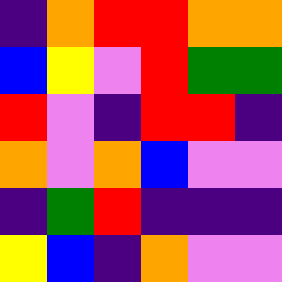[["indigo", "orange", "red", "red", "orange", "orange"], ["blue", "yellow", "violet", "red", "green", "green"], ["red", "violet", "indigo", "red", "red", "indigo"], ["orange", "violet", "orange", "blue", "violet", "violet"], ["indigo", "green", "red", "indigo", "indigo", "indigo"], ["yellow", "blue", "indigo", "orange", "violet", "violet"]]